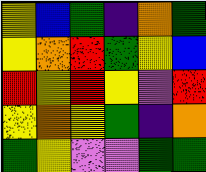[["yellow", "blue", "green", "indigo", "orange", "green"], ["yellow", "orange", "red", "green", "yellow", "blue"], ["red", "yellow", "red", "yellow", "violet", "red"], ["yellow", "orange", "yellow", "green", "indigo", "orange"], ["green", "yellow", "violet", "violet", "green", "green"]]